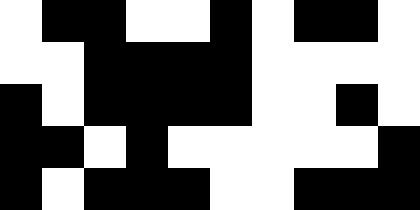[["white", "black", "black", "white", "white", "black", "white", "black", "black", "white"], ["white", "white", "black", "black", "black", "black", "white", "white", "white", "white"], ["black", "white", "black", "black", "black", "black", "white", "white", "black", "white"], ["black", "black", "white", "black", "white", "white", "white", "white", "white", "black"], ["black", "white", "black", "black", "black", "white", "white", "black", "black", "black"]]